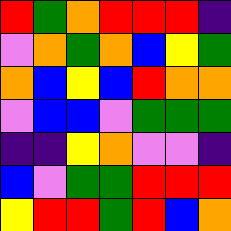[["red", "green", "orange", "red", "red", "red", "indigo"], ["violet", "orange", "green", "orange", "blue", "yellow", "green"], ["orange", "blue", "yellow", "blue", "red", "orange", "orange"], ["violet", "blue", "blue", "violet", "green", "green", "green"], ["indigo", "indigo", "yellow", "orange", "violet", "violet", "indigo"], ["blue", "violet", "green", "green", "red", "red", "red"], ["yellow", "red", "red", "green", "red", "blue", "orange"]]